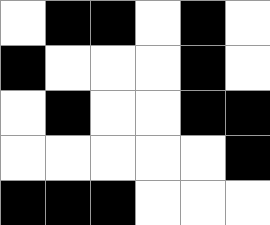[["white", "black", "black", "white", "black", "white"], ["black", "white", "white", "white", "black", "white"], ["white", "black", "white", "white", "black", "black"], ["white", "white", "white", "white", "white", "black"], ["black", "black", "black", "white", "white", "white"]]